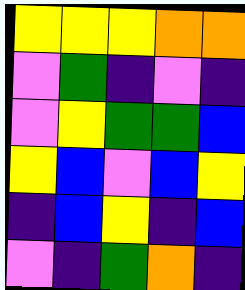[["yellow", "yellow", "yellow", "orange", "orange"], ["violet", "green", "indigo", "violet", "indigo"], ["violet", "yellow", "green", "green", "blue"], ["yellow", "blue", "violet", "blue", "yellow"], ["indigo", "blue", "yellow", "indigo", "blue"], ["violet", "indigo", "green", "orange", "indigo"]]